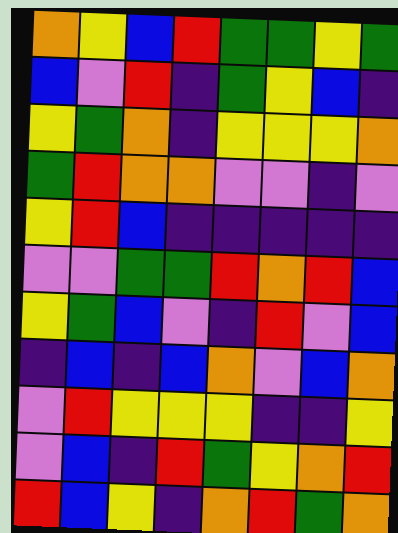[["orange", "yellow", "blue", "red", "green", "green", "yellow", "green"], ["blue", "violet", "red", "indigo", "green", "yellow", "blue", "indigo"], ["yellow", "green", "orange", "indigo", "yellow", "yellow", "yellow", "orange"], ["green", "red", "orange", "orange", "violet", "violet", "indigo", "violet"], ["yellow", "red", "blue", "indigo", "indigo", "indigo", "indigo", "indigo"], ["violet", "violet", "green", "green", "red", "orange", "red", "blue"], ["yellow", "green", "blue", "violet", "indigo", "red", "violet", "blue"], ["indigo", "blue", "indigo", "blue", "orange", "violet", "blue", "orange"], ["violet", "red", "yellow", "yellow", "yellow", "indigo", "indigo", "yellow"], ["violet", "blue", "indigo", "red", "green", "yellow", "orange", "red"], ["red", "blue", "yellow", "indigo", "orange", "red", "green", "orange"]]